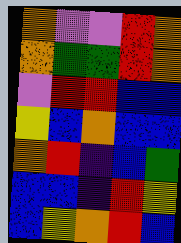[["orange", "violet", "violet", "red", "orange"], ["orange", "green", "green", "red", "orange"], ["violet", "red", "red", "blue", "blue"], ["yellow", "blue", "orange", "blue", "blue"], ["orange", "red", "indigo", "blue", "green"], ["blue", "blue", "indigo", "red", "yellow"], ["blue", "yellow", "orange", "red", "blue"]]